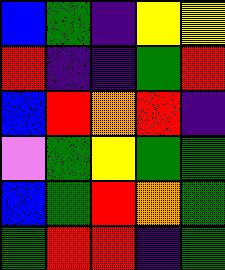[["blue", "green", "indigo", "yellow", "yellow"], ["red", "indigo", "indigo", "green", "red"], ["blue", "red", "orange", "red", "indigo"], ["violet", "green", "yellow", "green", "green"], ["blue", "green", "red", "orange", "green"], ["green", "red", "red", "indigo", "green"]]